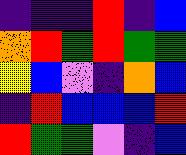[["indigo", "indigo", "indigo", "red", "indigo", "blue"], ["orange", "red", "green", "red", "green", "green"], ["yellow", "blue", "violet", "indigo", "orange", "blue"], ["indigo", "red", "blue", "blue", "blue", "red"], ["red", "green", "green", "violet", "indigo", "blue"]]